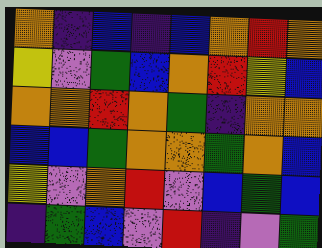[["orange", "indigo", "blue", "indigo", "blue", "orange", "red", "orange"], ["yellow", "violet", "green", "blue", "orange", "red", "yellow", "blue"], ["orange", "orange", "red", "orange", "green", "indigo", "orange", "orange"], ["blue", "blue", "green", "orange", "orange", "green", "orange", "blue"], ["yellow", "violet", "orange", "red", "violet", "blue", "green", "blue"], ["indigo", "green", "blue", "violet", "red", "indigo", "violet", "green"]]